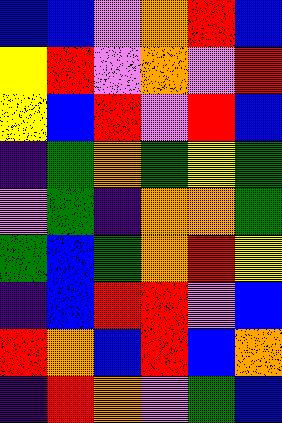[["blue", "blue", "violet", "orange", "red", "blue"], ["yellow", "red", "violet", "orange", "violet", "red"], ["yellow", "blue", "red", "violet", "red", "blue"], ["indigo", "green", "orange", "green", "yellow", "green"], ["violet", "green", "indigo", "orange", "orange", "green"], ["green", "blue", "green", "orange", "red", "yellow"], ["indigo", "blue", "red", "red", "violet", "blue"], ["red", "orange", "blue", "red", "blue", "orange"], ["indigo", "red", "orange", "violet", "green", "blue"]]